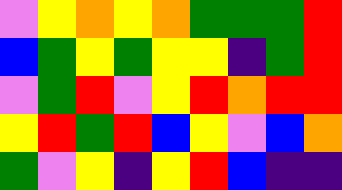[["violet", "yellow", "orange", "yellow", "orange", "green", "green", "green", "red"], ["blue", "green", "yellow", "green", "yellow", "yellow", "indigo", "green", "red"], ["violet", "green", "red", "violet", "yellow", "red", "orange", "red", "red"], ["yellow", "red", "green", "red", "blue", "yellow", "violet", "blue", "orange"], ["green", "violet", "yellow", "indigo", "yellow", "red", "blue", "indigo", "indigo"]]